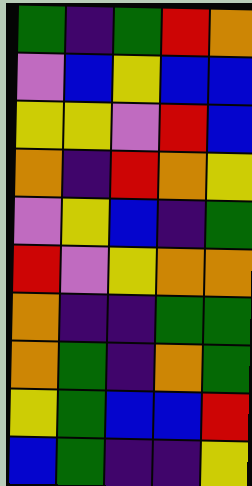[["green", "indigo", "green", "red", "orange"], ["violet", "blue", "yellow", "blue", "blue"], ["yellow", "yellow", "violet", "red", "blue"], ["orange", "indigo", "red", "orange", "yellow"], ["violet", "yellow", "blue", "indigo", "green"], ["red", "violet", "yellow", "orange", "orange"], ["orange", "indigo", "indigo", "green", "green"], ["orange", "green", "indigo", "orange", "green"], ["yellow", "green", "blue", "blue", "red"], ["blue", "green", "indigo", "indigo", "yellow"]]